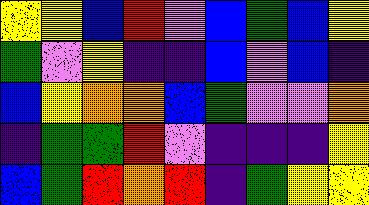[["yellow", "yellow", "blue", "red", "violet", "blue", "green", "blue", "yellow"], ["green", "violet", "yellow", "indigo", "indigo", "blue", "violet", "blue", "indigo"], ["blue", "yellow", "orange", "orange", "blue", "green", "violet", "violet", "orange"], ["indigo", "green", "green", "red", "violet", "indigo", "indigo", "indigo", "yellow"], ["blue", "green", "red", "orange", "red", "indigo", "green", "yellow", "yellow"]]